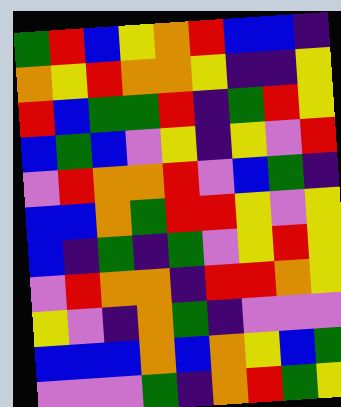[["green", "red", "blue", "yellow", "orange", "red", "blue", "blue", "indigo"], ["orange", "yellow", "red", "orange", "orange", "yellow", "indigo", "indigo", "yellow"], ["red", "blue", "green", "green", "red", "indigo", "green", "red", "yellow"], ["blue", "green", "blue", "violet", "yellow", "indigo", "yellow", "violet", "red"], ["violet", "red", "orange", "orange", "red", "violet", "blue", "green", "indigo"], ["blue", "blue", "orange", "green", "red", "red", "yellow", "violet", "yellow"], ["blue", "indigo", "green", "indigo", "green", "violet", "yellow", "red", "yellow"], ["violet", "red", "orange", "orange", "indigo", "red", "red", "orange", "yellow"], ["yellow", "violet", "indigo", "orange", "green", "indigo", "violet", "violet", "violet"], ["blue", "blue", "blue", "orange", "blue", "orange", "yellow", "blue", "green"], ["violet", "violet", "violet", "green", "indigo", "orange", "red", "green", "yellow"]]